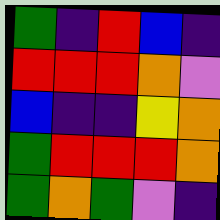[["green", "indigo", "red", "blue", "indigo"], ["red", "red", "red", "orange", "violet"], ["blue", "indigo", "indigo", "yellow", "orange"], ["green", "red", "red", "red", "orange"], ["green", "orange", "green", "violet", "indigo"]]